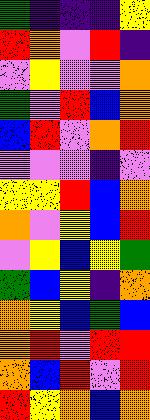[["green", "indigo", "indigo", "indigo", "yellow"], ["red", "orange", "violet", "red", "indigo"], ["violet", "yellow", "violet", "violet", "orange"], ["green", "violet", "red", "blue", "orange"], ["blue", "red", "violet", "orange", "red"], ["violet", "violet", "violet", "indigo", "violet"], ["yellow", "yellow", "red", "blue", "orange"], ["orange", "violet", "yellow", "blue", "red"], ["violet", "yellow", "blue", "yellow", "green"], ["green", "blue", "yellow", "indigo", "orange"], ["orange", "yellow", "blue", "green", "blue"], ["orange", "red", "violet", "red", "red"], ["orange", "blue", "red", "violet", "red"], ["red", "yellow", "orange", "blue", "orange"]]